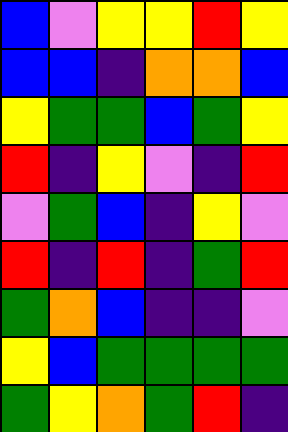[["blue", "violet", "yellow", "yellow", "red", "yellow"], ["blue", "blue", "indigo", "orange", "orange", "blue"], ["yellow", "green", "green", "blue", "green", "yellow"], ["red", "indigo", "yellow", "violet", "indigo", "red"], ["violet", "green", "blue", "indigo", "yellow", "violet"], ["red", "indigo", "red", "indigo", "green", "red"], ["green", "orange", "blue", "indigo", "indigo", "violet"], ["yellow", "blue", "green", "green", "green", "green"], ["green", "yellow", "orange", "green", "red", "indigo"]]